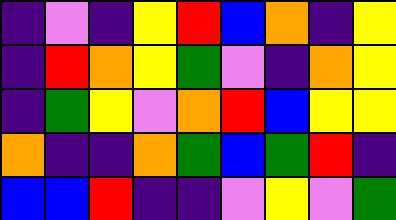[["indigo", "violet", "indigo", "yellow", "red", "blue", "orange", "indigo", "yellow"], ["indigo", "red", "orange", "yellow", "green", "violet", "indigo", "orange", "yellow"], ["indigo", "green", "yellow", "violet", "orange", "red", "blue", "yellow", "yellow"], ["orange", "indigo", "indigo", "orange", "green", "blue", "green", "red", "indigo"], ["blue", "blue", "red", "indigo", "indigo", "violet", "yellow", "violet", "green"]]